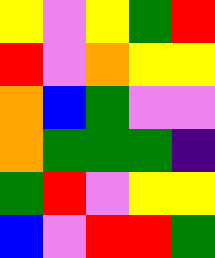[["yellow", "violet", "yellow", "green", "red"], ["red", "violet", "orange", "yellow", "yellow"], ["orange", "blue", "green", "violet", "violet"], ["orange", "green", "green", "green", "indigo"], ["green", "red", "violet", "yellow", "yellow"], ["blue", "violet", "red", "red", "green"]]